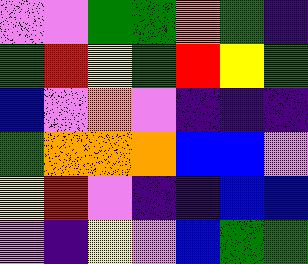[["violet", "violet", "green", "green", "orange", "green", "indigo"], ["green", "red", "yellow", "green", "red", "yellow", "green"], ["blue", "violet", "orange", "violet", "indigo", "indigo", "indigo"], ["green", "orange", "orange", "orange", "blue", "blue", "violet"], ["yellow", "red", "violet", "indigo", "indigo", "blue", "blue"], ["violet", "indigo", "yellow", "violet", "blue", "green", "green"]]